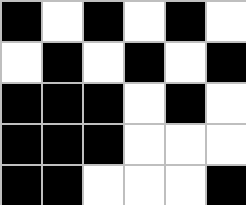[["black", "white", "black", "white", "black", "white"], ["white", "black", "white", "black", "white", "black"], ["black", "black", "black", "white", "black", "white"], ["black", "black", "black", "white", "white", "white"], ["black", "black", "white", "white", "white", "black"]]